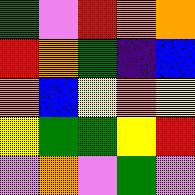[["green", "violet", "red", "orange", "orange"], ["red", "orange", "green", "indigo", "blue"], ["orange", "blue", "yellow", "orange", "yellow"], ["yellow", "green", "green", "yellow", "red"], ["violet", "orange", "violet", "green", "violet"]]